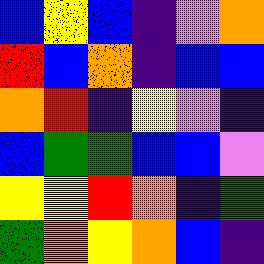[["blue", "yellow", "blue", "indigo", "violet", "orange"], ["red", "blue", "orange", "indigo", "blue", "blue"], ["orange", "red", "indigo", "yellow", "violet", "indigo"], ["blue", "green", "green", "blue", "blue", "violet"], ["yellow", "yellow", "red", "orange", "indigo", "green"], ["green", "orange", "yellow", "orange", "blue", "indigo"]]